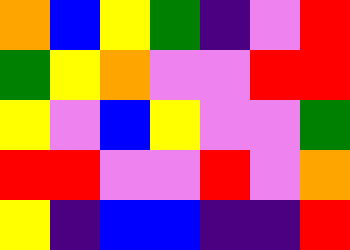[["orange", "blue", "yellow", "green", "indigo", "violet", "red"], ["green", "yellow", "orange", "violet", "violet", "red", "red"], ["yellow", "violet", "blue", "yellow", "violet", "violet", "green"], ["red", "red", "violet", "violet", "red", "violet", "orange"], ["yellow", "indigo", "blue", "blue", "indigo", "indigo", "red"]]